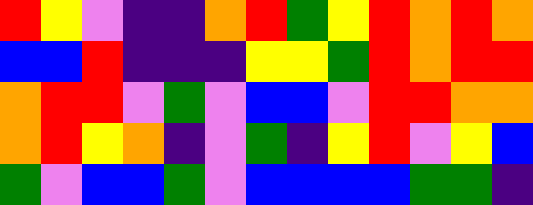[["red", "yellow", "violet", "indigo", "indigo", "orange", "red", "green", "yellow", "red", "orange", "red", "orange"], ["blue", "blue", "red", "indigo", "indigo", "indigo", "yellow", "yellow", "green", "red", "orange", "red", "red"], ["orange", "red", "red", "violet", "green", "violet", "blue", "blue", "violet", "red", "red", "orange", "orange"], ["orange", "red", "yellow", "orange", "indigo", "violet", "green", "indigo", "yellow", "red", "violet", "yellow", "blue"], ["green", "violet", "blue", "blue", "green", "violet", "blue", "blue", "blue", "blue", "green", "green", "indigo"]]